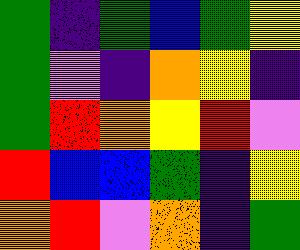[["green", "indigo", "green", "blue", "green", "yellow"], ["green", "violet", "indigo", "orange", "yellow", "indigo"], ["green", "red", "orange", "yellow", "red", "violet"], ["red", "blue", "blue", "green", "indigo", "yellow"], ["orange", "red", "violet", "orange", "indigo", "green"]]